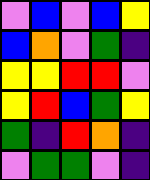[["violet", "blue", "violet", "blue", "yellow"], ["blue", "orange", "violet", "green", "indigo"], ["yellow", "yellow", "red", "red", "violet"], ["yellow", "red", "blue", "green", "yellow"], ["green", "indigo", "red", "orange", "indigo"], ["violet", "green", "green", "violet", "indigo"]]